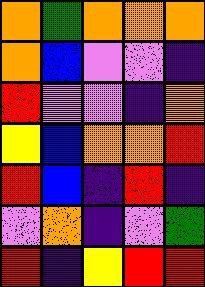[["orange", "green", "orange", "orange", "orange"], ["orange", "blue", "violet", "violet", "indigo"], ["red", "violet", "violet", "indigo", "orange"], ["yellow", "blue", "orange", "orange", "red"], ["red", "blue", "indigo", "red", "indigo"], ["violet", "orange", "indigo", "violet", "green"], ["red", "indigo", "yellow", "red", "red"]]